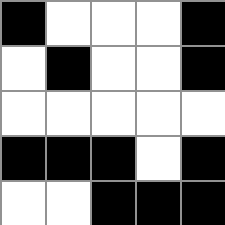[["black", "white", "white", "white", "black"], ["white", "black", "white", "white", "black"], ["white", "white", "white", "white", "white"], ["black", "black", "black", "white", "black"], ["white", "white", "black", "black", "black"]]